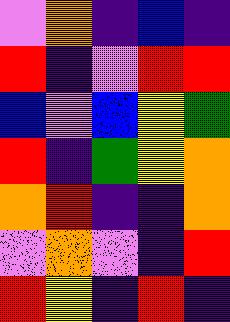[["violet", "orange", "indigo", "blue", "indigo"], ["red", "indigo", "violet", "red", "red"], ["blue", "violet", "blue", "yellow", "green"], ["red", "indigo", "green", "yellow", "orange"], ["orange", "red", "indigo", "indigo", "orange"], ["violet", "orange", "violet", "indigo", "red"], ["red", "yellow", "indigo", "red", "indigo"]]